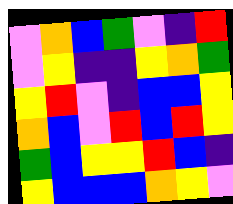[["violet", "orange", "blue", "green", "violet", "indigo", "red"], ["violet", "yellow", "indigo", "indigo", "yellow", "orange", "green"], ["yellow", "red", "violet", "indigo", "blue", "blue", "yellow"], ["orange", "blue", "violet", "red", "blue", "red", "yellow"], ["green", "blue", "yellow", "yellow", "red", "blue", "indigo"], ["yellow", "blue", "blue", "blue", "orange", "yellow", "violet"]]